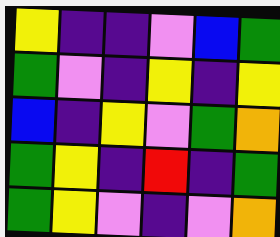[["yellow", "indigo", "indigo", "violet", "blue", "green"], ["green", "violet", "indigo", "yellow", "indigo", "yellow"], ["blue", "indigo", "yellow", "violet", "green", "orange"], ["green", "yellow", "indigo", "red", "indigo", "green"], ["green", "yellow", "violet", "indigo", "violet", "orange"]]